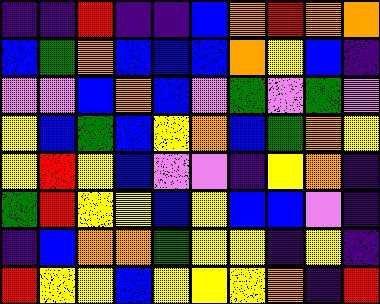[["indigo", "indigo", "red", "indigo", "indigo", "blue", "orange", "red", "orange", "orange"], ["blue", "green", "orange", "blue", "blue", "blue", "orange", "yellow", "blue", "indigo"], ["violet", "violet", "blue", "orange", "blue", "violet", "green", "violet", "green", "violet"], ["yellow", "blue", "green", "blue", "yellow", "orange", "blue", "green", "orange", "yellow"], ["yellow", "red", "yellow", "blue", "violet", "violet", "indigo", "yellow", "orange", "indigo"], ["green", "red", "yellow", "yellow", "blue", "yellow", "blue", "blue", "violet", "indigo"], ["indigo", "blue", "orange", "orange", "green", "yellow", "yellow", "indigo", "yellow", "indigo"], ["red", "yellow", "yellow", "blue", "yellow", "yellow", "yellow", "orange", "indigo", "red"]]